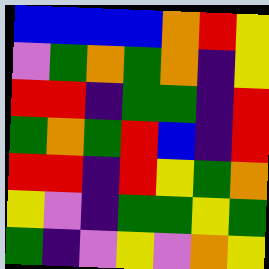[["blue", "blue", "blue", "blue", "orange", "red", "yellow"], ["violet", "green", "orange", "green", "orange", "indigo", "yellow"], ["red", "red", "indigo", "green", "green", "indigo", "red"], ["green", "orange", "green", "red", "blue", "indigo", "red"], ["red", "red", "indigo", "red", "yellow", "green", "orange"], ["yellow", "violet", "indigo", "green", "green", "yellow", "green"], ["green", "indigo", "violet", "yellow", "violet", "orange", "yellow"]]